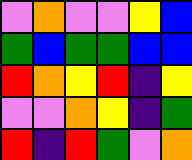[["violet", "orange", "violet", "violet", "yellow", "blue"], ["green", "blue", "green", "green", "blue", "blue"], ["red", "orange", "yellow", "red", "indigo", "yellow"], ["violet", "violet", "orange", "yellow", "indigo", "green"], ["red", "indigo", "red", "green", "violet", "orange"]]